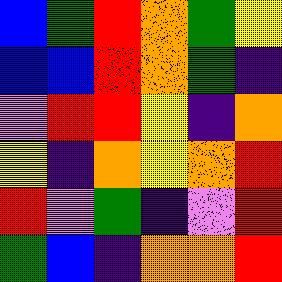[["blue", "green", "red", "orange", "green", "yellow"], ["blue", "blue", "red", "orange", "green", "indigo"], ["violet", "red", "red", "yellow", "indigo", "orange"], ["yellow", "indigo", "orange", "yellow", "orange", "red"], ["red", "violet", "green", "indigo", "violet", "red"], ["green", "blue", "indigo", "orange", "orange", "red"]]